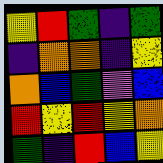[["yellow", "red", "green", "indigo", "green"], ["indigo", "orange", "orange", "indigo", "yellow"], ["orange", "blue", "green", "violet", "blue"], ["red", "yellow", "red", "yellow", "orange"], ["green", "indigo", "red", "blue", "yellow"]]